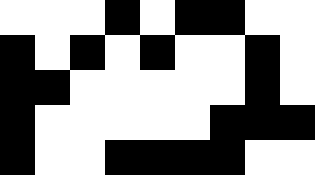[["white", "white", "white", "black", "white", "black", "black", "white", "white"], ["black", "white", "black", "white", "black", "white", "white", "black", "white"], ["black", "black", "white", "white", "white", "white", "white", "black", "white"], ["black", "white", "white", "white", "white", "white", "black", "black", "black"], ["black", "white", "white", "black", "black", "black", "black", "white", "white"]]